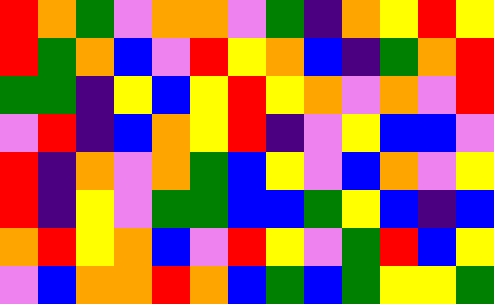[["red", "orange", "green", "violet", "orange", "orange", "violet", "green", "indigo", "orange", "yellow", "red", "yellow"], ["red", "green", "orange", "blue", "violet", "red", "yellow", "orange", "blue", "indigo", "green", "orange", "red"], ["green", "green", "indigo", "yellow", "blue", "yellow", "red", "yellow", "orange", "violet", "orange", "violet", "red"], ["violet", "red", "indigo", "blue", "orange", "yellow", "red", "indigo", "violet", "yellow", "blue", "blue", "violet"], ["red", "indigo", "orange", "violet", "orange", "green", "blue", "yellow", "violet", "blue", "orange", "violet", "yellow"], ["red", "indigo", "yellow", "violet", "green", "green", "blue", "blue", "green", "yellow", "blue", "indigo", "blue"], ["orange", "red", "yellow", "orange", "blue", "violet", "red", "yellow", "violet", "green", "red", "blue", "yellow"], ["violet", "blue", "orange", "orange", "red", "orange", "blue", "green", "blue", "green", "yellow", "yellow", "green"]]